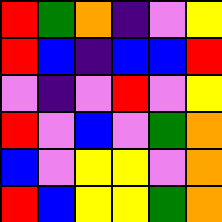[["red", "green", "orange", "indigo", "violet", "yellow"], ["red", "blue", "indigo", "blue", "blue", "red"], ["violet", "indigo", "violet", "red", "violet", "yellow"], ["red", "violet", "blue", "violet", "green", "orange"], ["blue", "violet", "yellow", "yellow", "violet", "orange"], ["red", "blue", "yellow", "yellow", "green", "orange"]]